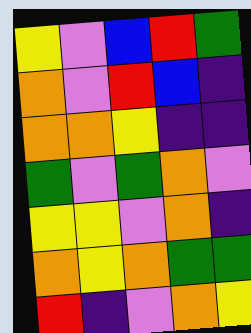[["yellow", "violet", "blue", "red", "green"], ["orange", "violet", "red", "blue", "indigo"], ["orange", "orange", "yellow", "indigo", "indigo"], ["green", "violet", "green", "orange", "violet"], ["yellow", "yellow", "violet", "orange", "indigo"], ["orange", "yellow", "orange", "green", "green"], ["red", "indigo", "violet", "orange", "yellow"]]